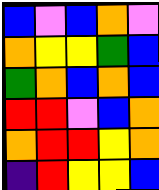[["blue", "violet", "blue", "orange", "violet"], ["orange", "yellow", "yellow", "green", "blue"], ["green", "orange", "blue", "orange", "blue"], ["red", "red", "violet", "blue", "orange"], ["orange", "red", "red", "yellow", "orange"], ["indigo", "red", "yellow", "yellow", "blue"]]